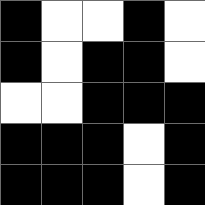[["black", "white", "white", "black", "white"], ["black", "white", "black", "black", "white"], ["white", "white", "black", "black", "black"], ["black", "black", "black", "white", "black"], ["black", "black", "black", "white", "black"]]